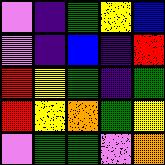[["violet", "indigo", "green", "yellow", "blue"], ["violet", "indigo", "blue", "indigo", "red"], ["red", "yellow", "green", "indigo", "green"], ["red", "yellow", "orange", "green", "yellow"], ["violet", "green", "green", "violet", "orange"]]